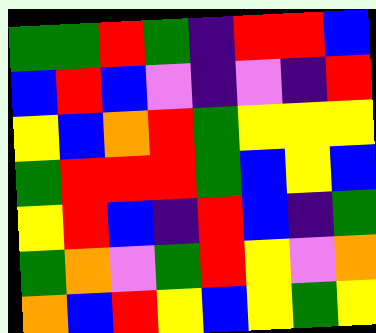[["green", "green", "red", "green", "indigo", "red", "red", "blue"], ["blue", "red", "blue", "violet", "indigo", "violet", "indigo", "red"], ["yellow", "blue", "orange", "red", "green", "yellow", "yellow", "yellow"], ["green", "red", "red", "red", "green", "blue", "yellow", "blue"], ["yellow", "red", "blue", "indigo", "red", "blue", "indigo", "green"], ["green", "orange", "violet", "green", "red", "yellow", "violet", "orange"], ["orange", "blue", "red", "yellow", "blue", "yellow", "green", "yellow"]]